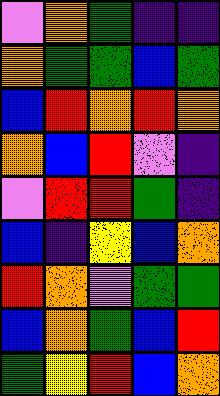[["violet", "orange", "green", "indigo", "indigo"], ["orange", "green", "green", "blue", "green"], ["blue", "red", "orange", "red", "orange"], ["orange", "blue", "red", "violet", "indigo"], ["violet", "red", "red", "green", "indigo"], ["blue", "indigo", "yellow", "blue", "orange"], ["red", "orange", "violet", "green", "green"], ["blue", "orange", "green", "blue", "red"], ["green", "yellow", "red", "blue", "orange"]]